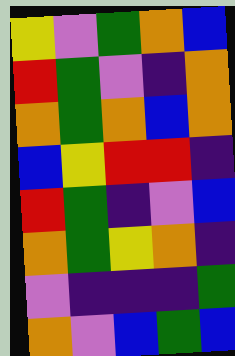[["yellow", "violet", "green", "orange", "blue"], ["red", "green", "violet", "indigo", "orange"], ["orange", "green", "orange", "blue", "orange"], ["blue", "yellow", "red", "red", "indigo"], ["red", "green", "indigo", "violet", "blue"], ["orange", "green", "yellow", "orange", "indigo"], ["violet", "indigo", "indigo", "indigo", "green"], ["orange", "violet", "blue", "green", "blue"]]